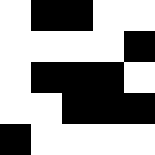[["white", "black", "black", "white", "white"], ["white", "white", "white", "white", "black"], ["white", "black", "black", "black", "white"], ["white", "white", "black", "black", "black"], ["black", "white", "white", "white", "white"]]